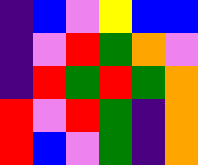[["indigo", "blue", "violet", "yellow", "blue", "blue"], ["indigo", "violet", "red", "green", "orange", "violet"], ["indigo", "red", "green", "red", "green", "orange"], ["red", "violet", "red", "green", "indigo", "orange"], ["red", "blue", "violet", "green", "indigo", "orange"]]